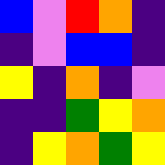[["blue", "violet", "red", "orange", "indigo"], ["indigo", "violet", "blue", "blue", "indigo"], ["yellow", "indigo", "orange", "indigo", "violet"], ["indigo", "indigo", "green", "yellow", "orange"], ["indigo", "yellow", "orange", "green", "yellow"]]